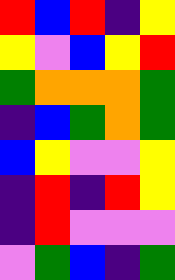[["red", "blue", "red", "indigo", "yellow"], ["yellow", "violet", "blue", "yellow", "red"], ["green", "orange", "orange", "orange", "green"], ["indigo", "blue", "green", "orange", "green"], ["blue", "yellow", "violet", "violet", "yellow"], ["indigo", "red", "indigo", "red", "yellow"], ["indigo", "red", "violet", "violet", "violet"], ["violet", "green", "blue", "indigo", "green"]]